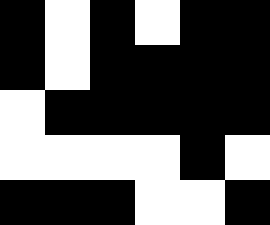[["black", "white", "black", "white", "black", "black"], ["black", "white", "black", "black", "black", "black"], ["white", "black", "black", "black", "black", "black"], ["white", "white", "white", "white", "black", "white"], ["black", "black", "black", "white", "white", "black"]]